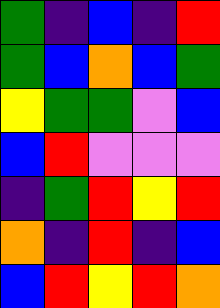[["green", "indigo", "blue", "indigo", "red"], ["green", "blue", "orange", "blue", "green"], ["yellow", "green", "green", "violet", "blue"], ["blue", "red", "violet", "violet", "violet"], ["indigo", "green", "red", "yellow", "red"], ["orange", "indigo", "red", "indigo", "blue"], ["blue", "red", "yellow", "red", "orange"]]